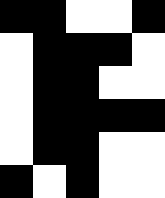[["black", "black", "white", "white", "black"], ["white", "black", "black", "black", "white"], ["white", "black", "black", "white", "white"], ["white", "black", "black", "black", "black"], ["white", "black", "black", "white", "white"], ["black", "white", "black", "white", "white"]]